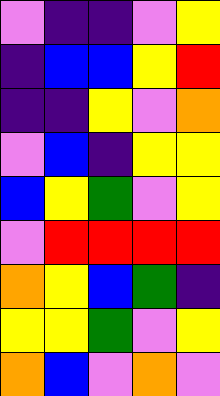[["violet", "indigo", "indigo", "violet", "yellow"], ["indigo", "blue", "blue", "yellow", "red"], ["indigo", "indigo", "yellow", "violet", "orange"], ["violet", "blue", "indigo", "yellow", "yellow"], ["blue", "yellow", "green", "violet", "yellow"], ["violet", "red", "red", "red", "red"], ["orange", "yellow", "blue", "green", "indigo"], ["yellow", "yellow", "green", "violet", "yellow"], ["orange", "blue", "violet", "orange", "violet"]]